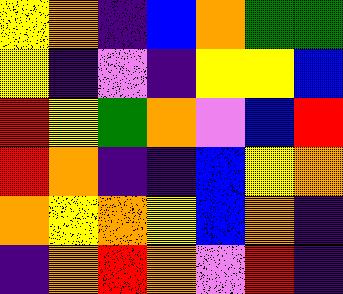[["yellow", "orange", "indigo", "blue", "orange", "green", "green"], ["yellow", "indigo", "violet", "indigo", "yellow", "yellow", "blue"], ["red", "yellow", "green", "orange", "violet", "blue", "red"], ["red", "orange", "indigo", "indigo", "blue", "yellow", "orange"], ["orange", "yellow", "orange", "yellow", "blue", "orange", "indigo"], ["indigo", "orange", "red", "orange", "violet", "red", "indigo"]]